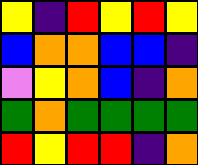[["yellow", "indigo", "red", "yellow", "red", "yellow"], ["blue", "orange", "orange", "blue", "blue", "indigo"], ["violet", "yellow", "orange", "blue", "indigo", "orange"], ["green", "orange", "green", "green", "green", "green"], ["red", "yellow", "red", "red", "indigo", "orange"]]